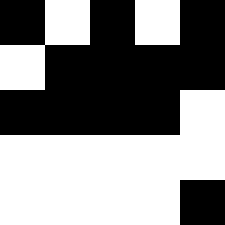[["black", "white", "black", "white", "black"], ["white", "black", "black", "black", "black"], ["black", "black", "black", "black", "white"], ["white", "white", "white", "white", "white"], ["white", "white", "white", "white", "black"]]